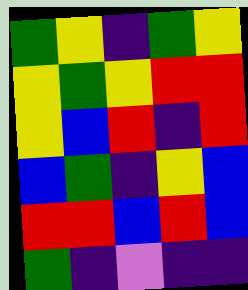[["green", "yellow", "indigo", "green", "yellow"], ["yellow", "green", "yellow", "red", "red"], ["yellow", "blue", "red", "indigo", "red"], ["blue", "green", "indigo", "yellow", "blue"], ["red", "red", "blue", "red", "blue"], ["green", "indigo", "violet", "indigo", "indigo"]]